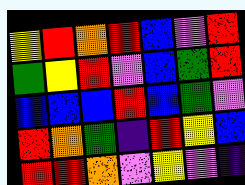[["yellow", "red", "orange", "red", "blue", "violet", "red"], ["green", "yellow", "red", "violet", "blue", "green", "red"], ["blue", "blue", "blue", "red", "blue", "green", "violet"], ["red", "orange", "green", "indigo", "red", "yellow", "blue"], ["red", "red", "orange", "violet", "yellow", "violet", "indigo"]]